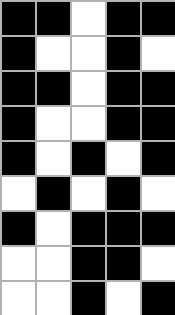[["black", "black", "white", "black", "black"], ["black", "white", "white", "black", "white"], ["black", "black", "white", "black", "black"], ["black", "white", "white", "black", "black"], ["black", "white", "black", "white", "black"], ["white", "black", "white", "black", "white"], ["black", "white", "black", "black", "black"], ["white", "white", "black", "black", "white"], ["white", "white", "black", "white", "black"]]